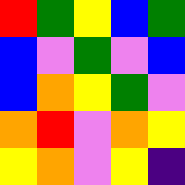[["red", "green", "yellow", "blue", "green"], ["blue", "violet", "green", "violet", "blue"], ["blue", "orange", "yellow", "green", "violet"], ["orange", "red", "violet", "orange", "yellow"], ["yellow", "orange", "violet", "yellow", "indigo"]]